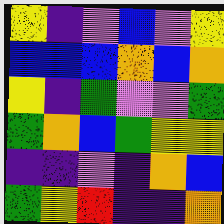[["yellow", "indigo", "violet", "blue", "violet", "yellow"], ["blue", "blue", "blue", "orange", "blue", "orange"], ["yellow", "indigo", "green", "violet", "violet", "green"], ["green", "orange", "blue", "green", "yellow", "yellow"], ["indigo", "indigo", "violet", "indigo", "orange", "blue"], ["green", "yellow", "red", "indigo", "indigo", "orange"]]